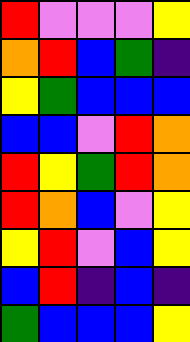[["red", "violet", "violet", "violet", "yellow"], ["orange", "red", "blue", "green", "indigo"], ["yellow", "green", "blue", "blue", "blue"], ["blue", "blue", "violet", "red", "orange"], ["red", "yellow", "green", "red", "orange"], ["red", "orange", "blue", "violet", "yellow"], ["yellow", "red", "violet", "blue", "yellow"], ["blue", "red", "indigo", "blue", "indigo"], ["green", "blue", "blue", "blue", "yellow"]]